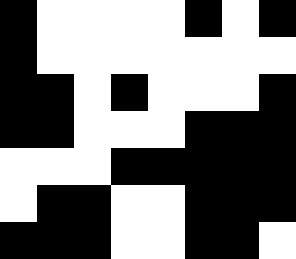[["black", "white", "white", "white", "white", "black", "white", "black"], ["black", "white", "white", "white", "white", "white", "white", "white"], ["black", "black", "white", "black", "white", "white", "white", "black"], ["black", "black", "white", "white", "white", "black", "black", "black"], ["white", "white", "white", "black", "black", "black", "black", "black"], ["white", "black", "black", "white", "white", "black", "black", "black"], ["black", "black", "black", "white", "white", "black", "black", "white"]]